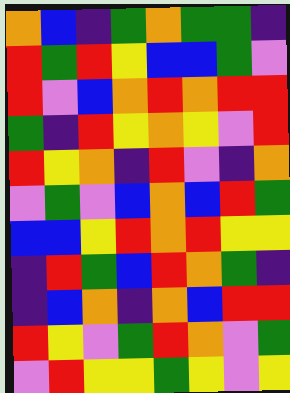[["orange", "blue", "indigo", "green", "orange", "green", "green", "indigo"], ["red", "green", "red", "yellow", "blue", "blue", "green", "violet"], ["red", "violet", "blue", "orange", "red", "orange", "red", "red"], ["green", "indigo", "red", "yellow", "orange", "yellow", "violet", "red"], ["red", "yellow", "orange", "indigo", "red", "violet", "indigo", "orange"], ["violet", "green", "violet", "blue", "orange", "blue", "red", "green"], ["blue", "blue", "yellow", "red", "orange", "red", "yellow", "yellow"], ["indigo", "red", "green", "blue", "red", "orange", "green", "indigo"], ["indigo", "blue", "orange", "indigo", "orange", "blue", "red", "red"], ["red", "yellow", "violet", "green", "red", "orange", "violet", "green"], ["violet", "red", "yellow", "yellow", "green", "yellow", "violet", "yellow"]]